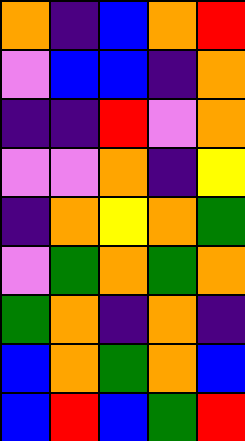[["orange", "indigo", "blue", "orange", "red"], ["violet", "blue", "blue", "indigo", "orange"], ["indigo", "indigo", "red", "violet", "orange"], ["violet", "violet", "orange", "indigo", "yellow"], ["indigo", "orange", "yellow", "orange", "green"], ["violet", "green", "orange", "green", "orange"], ["green", "orange", "indigo", "orange", "indigo"], ["blue", "orange", "green", "orange", "blue"], ["blue", "red", "blue", "green", "red"]]